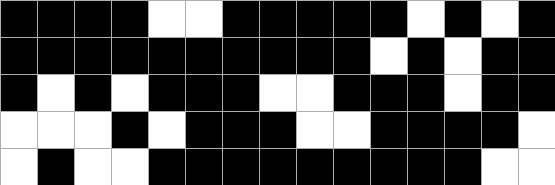[["black", "black", "black", "black", "white", "white", "black", "black", "black", "black", "black", "white", "black", "white", "black"], ["black", "black", "black", "black", "black", "black", "black", "black", "black", "black", "white", "black", "white", "black", "black"], ["black", "white", "black", "white", "black", "black", "black", "white", "white", "black", "black", "black", "white", "black", "black"], ["white", "white", "white", "black", "white", "black", "black", "black", "white", "white", "black", "black", "black", "black", "white"], ["white", "black", "white", "white", "black", "black", "black", "black", "black", "black", "black", "black", "black", "white", "white"]]